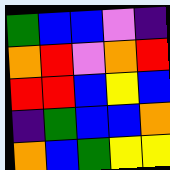[["green", "blue", "blue", "violet", "indigo"], ["orange", "red", "violet", "orange", "red"], ["red", "red", "blue", "yellow", "blue"], ["indigo", "green", "blue", "blue", "orange"], ["orange", "blue", "green", "yellow", "yellow"]]